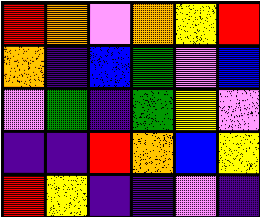[["red", "orange", "violet", "orange", "yellow", "red"], ["orange", "indigo", "blue", "green", "violet", "blue"], ["violet", "green", "indigo", "green", "yellow", "violet"], ["indigo", "indigo", "red", "orange", "blue", "yellow"], ["red", "yellow", "indigo", "indigo", "violet", "indigo"]]